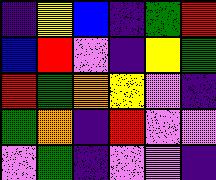[["indigo", "yellow", "blue", "indigo", "green", "red"], ["blue", "red", "violet", "indigo", "yellow", "green"], ["red", "green", "orange", "yellow", "violet", "indigo"], ["green", "orange", "indigo", "red", "violet", "violet"], ["violet", "green", "indigo", "violet", "violet", "indigo"]]